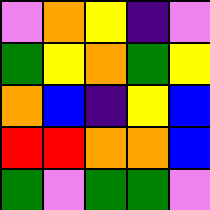[["violet", "orange", "yellow", "indigo", "violet"], ["green", "yellow", "orange", "green", "yellow"], ["orange", "blue", "indigo", "yellow", "blue"], ["red", "red", "orange", "orange", "blue"], ["green", "violet", "green", "green", "violet"]]